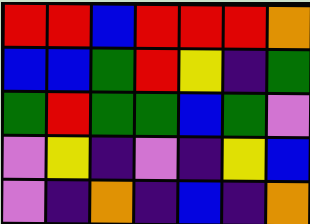[["red", "red", "blue", "red", "red", "red", "orange"], ["blue", "blue", "green", "red", "yellow", "indigo", "green"], ["green", "red", "green", "green", "blue", "green", "violet"], ["violet", "yellow", "indigo", "violet", "indigo", "yellow", "blue"], ["violet", "indigo", "orange", "indigo", "blue", "indigo", "orange"]]